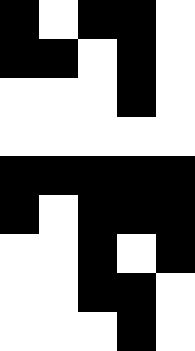[["black", "white", "black", "black", "white"], ["black", "black", "white", "black", "white"], ["white", "white", "white", "black", "white"], ["white", "white", "white", "white", "white"], ["black", "black", "black", "black", "black"], ["black", "white", "black", "black", "black"], ["white", "white", "black", "white", "black"], ["white", "white", "black", "black", "white"], ["white", "white", "white", "black", "white"]]